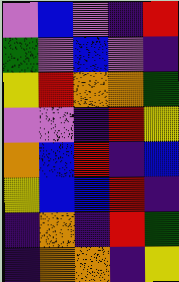[["violet", "blue", "violet", "indigo", "red"], ["green", "violet", "blue", "violet", "indigo"], ["yellow", "red", "orange", "orange", "green"], ["violet", "violet", "indigo", "red", "yellow"], ["orange", "blue", "red", "indigo", "blue"], ["yellow", "blue", "blue", "red", "indigo"], ["indigo", "orange", "indigo", "red", "green"], ["indigo", "orange", "orange", "indigo", "yellow"]]